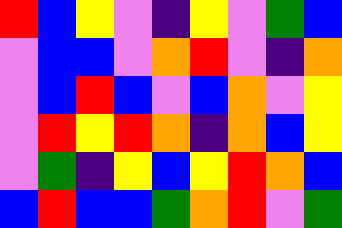[["red", "blue", "yellow", "violet", "indigo", "yellow", "violet", "green", "blue"], ["violet", "blue", "blue", "violet", "orange", "red", "violet", "indigo", "orange"], ["violet", "blue", "red", "blue", "violet", "blue", "orange", "violet", "yellow"], ["violet", "red", "yellow", "red", "orange", "indigo", "orange", "blue", "yellow"], ["violet", "green", "indigo", "yellow", "blue", "yellow", "red", "orange", "blue"], ["blue", "red", "blue", "blue", "green", "orange", "red", "violet", "green"]]